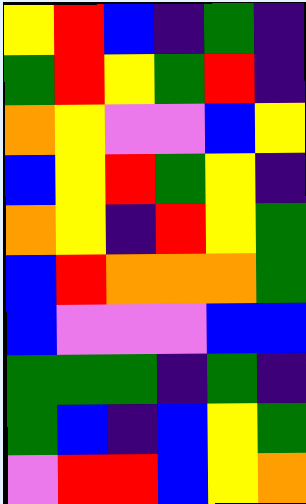[["yellow", "red", "blue", "indigo", "green", "indigo"], ["green", "red", "yellow", "green", "red", "indigo"], ["orange", "yellow", "violet", "violet", "blue", "yellow"], ["blue", "yellow", "red", "green", "yellow", "indigo"], ["orange", "yellow", "indigo", "red", "yellow", "green"], ["blue", "red", "orange", "orange", "orange", "green"], ["blue", "violet", "violet", "violet", "blue", "blue"], ["green", "green", "green", "indigo", "green", "indigo"], ["green", "blue", "indigo", "blue", "yellow", "green"], ["violet", "red", "red", "blue", "yellow", "orange"]]